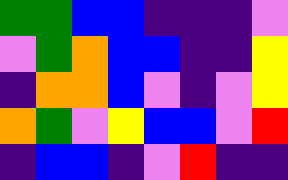[["green", "green", "blue", "blue", "indigo", "indigo", "indigo", "violet"], ["violet", "green", "orange", "blue", "blue", "indigo", "indigo", "yellow"], ["indigo", "orange", "orange", "blue", "violet", "indigo", "violet", "yellow"], ["orange", "green", "violet", "yellow", "blue", "blue", "violet", "red"], ["indigo", "blue", "blue", "indigo", "violet", "red", "indigo", "indigo"]]